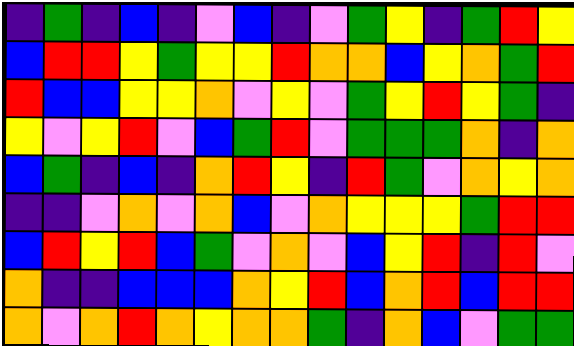[["indigo", "green", "indigo", "blue", "indigo", "violet", "blue", "indigo", "violet", "green", "yellow", "indigo", "green", "red", "yellow"], ["blue", "red", "red", "yellow", "green", "yellow", "yellow", "red", "orange", "orange", "blue", "yellow", "orange", "green", "red"], ["red", "blue", "blue", "yellow", "yellow", "orange", "violet", "yellow", "violet", "green", "yellow", "red", "yellow", "green", "indigo"], ["yellow", "violet", "yellow", "red", "violet", "blue", "green", "red", "violet", "green", "green", "green", "orange", "indigo", "orange"], ["blue", "green", "indigo", "blue", "indigo", "orange", "red", "yellow", "indigo", "red", "green", "violet", "orange", "yellow", "orange"], ["indigo", "indigo", "violet", "orange", "violet", "orange", "blue", "violet", "orange", "yellow", "yellow", "yellow", "green", "red", "red"], ["blue", "red", "yellow", "red", "blue", "green", "violet", "orange", "violet", "blue", "yellow", "red", "indigo", "red", "violet"], ["orange", "indigo", "indigo", "blue", "blue", "blue", "orange", "yellow", "red", "blue", "orange", "red", "blue", "red", "red"], ["orange", "violet", "orange", "red", "orange", "yellow", "orange", "orange", "green", "indigo", "orange", "blue", "violet", "green", "green"]]